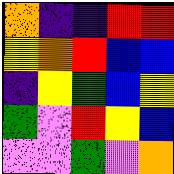[["orange", "indigo", "indigo", "red", "red"], ["yellow", "orange", "red", "blue", "blue"], ["indigo", "yellow", "green", "blue", "yellow"], ["green", "violet", "red", "yellow", "blue"], ["violet", "violet", "green", "violet", "orange"]]